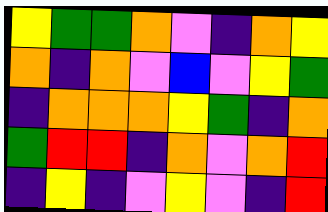[["yellow", "green", "green", "orange", "violet", "indigo", "orange", "yellow"], ["orange", "indigo", "orange", "violet", "blue", "violet", "yellow", "green"], ["indigo", "orange", "orange", "orange", "yellow", "green", "indigo", "orange"], ["green", "red", "red", "indigo", "orange", "violet", "orange", "red"], ["indigo", "yellow", "indigo", "violet", "yellow", "violet", "indigo", "red"]]